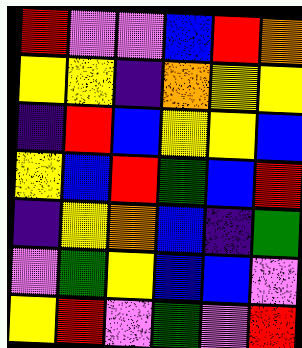[["red", "violet", "violet", "blue", "red", "orange"], ["yellow", "yellow", "indigo", "orange", "yellow", "yellow"], ["indigo", "red", "blue", "yellow", "yellow", "blue"], ["yellow", "blue", "red", "green", "blue", "red"], ["indigo", "yellow", "orange", "blue", "indigo", "green"], ["violet", "green", "yellow", "blue", "blue", "violet"], ["yellow", "red", "violet", "green", "violet", "red"]]